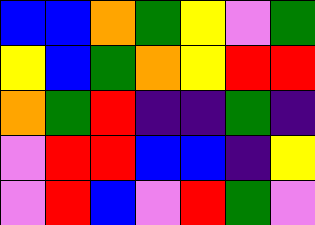[["blue", "blue", "orange", "green", "yellow", "violet", "green"], ["yellow", "blue", "green", "orange", "yellow", "red", "red"], ["orange", "green", "red", "indigo", "indigo", "green", "indigo"], ["violet", "red", "red", "blue", "blue", "indigo", "yellow"], ["violet", "red", "blue", "violet", "red", "green", "violet"]]